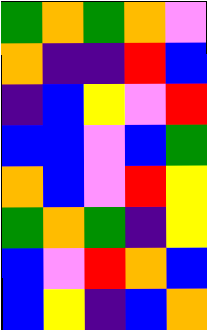[["green", "orange", "green", "orange", "violet"], ["orange", "indigo", "indigo", "red", "blue"], ["indigo", "blue", "yellow", "violet", "red"], ["blue", "blue", "violet", "blue", "green"], ["orange", "blue", "violet", "red", "yellow"], ["green", "orange", "green", "indigo", "yellow"], ["blue", "violet", "red", "orange", "blue"], ["blue", "yellow", "indigo", "blue", "orange"]]